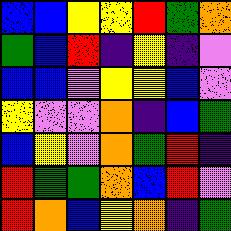[["blue", "blue", "yellow", "yellow", "red", "green", "orange"], ["green", "blue", "red", "indigo", "yellow", "indigo", "violet"], ["blue", "blue", "violet", "yellow", "yellow", "blue", "violet"], ["yellow", "violet", "violet", "orange", "indigo", "blue", "green"], ["blue", "yellow", "violet", "orange", "green", "red", "indigo"], ["red", "green", "green", "orange", "blue", "red", "violet"], ["red", "orange", "blue", "yellow", "orange", "indigo", "green"]]